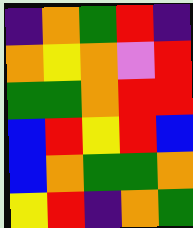[["indigo", "orange", "green", "red", "indigo"], ["orange", "yellow", "orange", "violet", "red"], ["green", "green", "orange", "red", "red"], ["blue", "red", "yellow", "red", "blue"], ["blue", "orange", "green", "green", "orange"], ["yellow", "red", "indigo", "orange", "green"]]